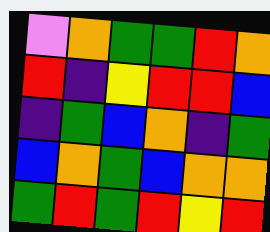[["violet", "orange", "green", "green", "red", "orange"], ["red", "indigo", "yellow", "red", "red", "blue"], ["indigo", "green", "blue", "orange", "indigo", "green"], ["blue", "orange", "green", "blue", "orange", "orange"], ["green", "red", "green", "red", "yellow", "red"]]